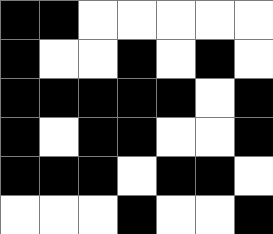[["black", "black", "white", "white", "white", "white", "white"], ["black", "white", "white", "black", "white", "black", "white"], ["black", "black", "black", "black", "black", "white", "black"], ["black", "white", "black", "black", "white", "white", "black"], ["black", "black", "black", "white", "black", "black", "white"], ["white", "white", "white", "black", "white", "white", "black"]]